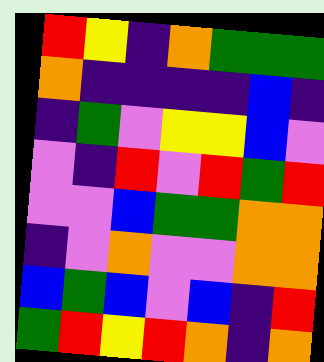[["red", "yellow", "indigo", "orange", "green", "green", "green"], ["orange", "indigo", "indigo", "indigo", "indigo", "blue", "indigo"], ["indigo", "green", "violet", "yellow", "yellow", "blue", "violet"], ["violet", "indigo", "red", "violet", "red", "green", "red"], ["violet", "violet", "blue", "green", "green", "orange", "orange"], ["indigo", "violet", "orange", "violet", "violet", "orange", "orange"], ["blue", "green", "blue", "violet", "blue", "indigo", "red"], ["green", "red", "yellow", "red", "orange", "indigo", "orange"]]